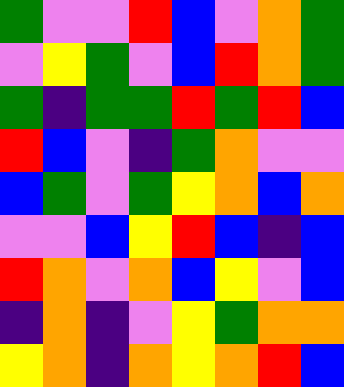[["green", "violet", "violet", "red", "blue", "violet", "orange", "green"], ["violet", "yellow", "green", "violet", "blue", "red", "orange", "green"], ["green", "indigo", "green", "green", "red", "green", "red", "blue"], ["red", "blue", "violet", "indigo", "green", "orange", "violet", "violet"], ["blue", "green", "violet", "green", "yellow", "orange", "blue", "orange"], ["violet", "violet", "blue", "yellow", "red", "blue", "indigo", "blue"], ["red", "orange", "violet", "orange", "blue", "yellow", "violet", "blue"], ["indigo", "orange", "indigo", "violet", "yellow", "green", "orange", "orange"], ["yellow", "orange", "indigo", "orange", "yellow", "orange", "red", "blue"]]